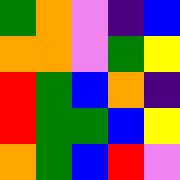[["green", "orange", "violet", "indigo", "blue"], ["orange", "orange", "violet", "green", "yellow"], ["red", "green", "blue", "orange", "indigo"], ["red", "green", "green", "blue", "yellow"], ["orange", "green", "blue", "red", "violet"]]